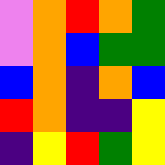[["violet", "orange", "red", "orange", "green"], ["violet", "orange", "blue", "green", "green"], ["blue", "orange", "indigo", "orange", "blue"], ["red", "orange", "indigo", "indigo", "yellow"], ["indigo", "yellow", "red", "green", "yellow"]]